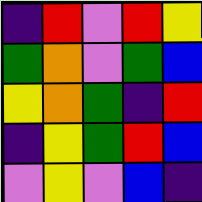[["indigo", "red", "violet", "red", "yellow"], ["green", "orange", "violet", "green", "blue"], ["yellow", "orange", "green", "indigo", "red"], ["indigo", "yellow", "green", "red", "blue"], ["violet", "yellow", "violet", "blue", "indigo"]]